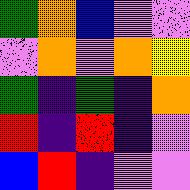[["green", "orange", "blue", "violet", "violet"], ["violet", "orange", "violet", "orange", "yellow"], ["green", "indigo", "green", "indigo", "orange"], ["red", "indigo", "red", "indigo", "violet"], ["blue", "red", "indigo", "violet", "violet"]]